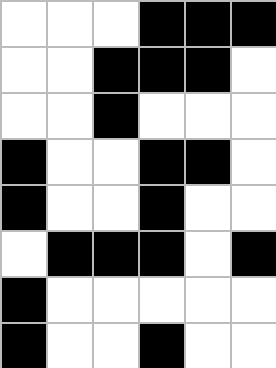[["white", "white", "white", "black", "black", "black"], ["white", "white", "black", "black", "black", "white"], ["white", "white", "black", "white", "white", "white"], ["black", "white", "white", "black", "black", "white"], ["black", "white", "white", "black", "white", "white"], ["white", "black", "black", "black", "white", "black"], ["black", "white", "white", "white", "white", "white"], ["black", "white", "white", "black", "white", "white"]]